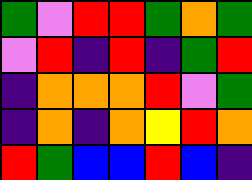[["green", "violet", "red", "red", "green", "orange", "green"], ["violet", "red", "indigo", "red", "indigo", "green", "red"], ["indigo", "orange", "orange", "orange", "red", "violet", "green"], ["indigo", "orange", "indigo", "orange", "yellow", "red", "orange"], ["red", "green", "blue", "blue", "red", "blue", "indigo"]]